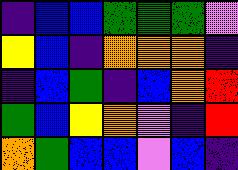[["indigo", "blue", "blue", "green", "green", "green", "violet"], ["yellow", "blue", "indigo", "orange", "orange", "orange", "indigo"], ["indigo", "blue", "green", "indigo", "blue", "orange", "red"], ["green", "blue", "yellow", "orange", "violet", "indigo", "red"], ["orange", "green", "blue", "blue", "violet", "blue", "indigo"]]